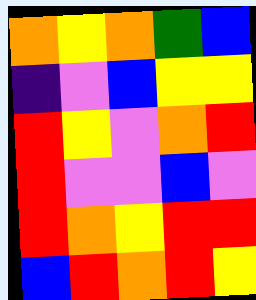[["orange", "yellow", "orange", "green", "blue"], ["indigo", "violet", "blue", "yellow", "yellow"], ["red", "yellow", "violet", "orange", "red"], ["red", "violet", "violet", "blue", "violet"], ["red", "orange", "yellow", "red", "red"], ["blue", "red", "orange", "red", "yellow"]]